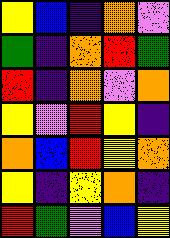[["yellow", "blue", "indigo", "orange", "violet"], ["green", "indigo", "orange", "red", "green"], ["red", "indigo", "orange", "violet", "orange"], ["yellow", "violet", "red", "yellow", "indigo"], ["orange", "blue", "red", "yellow", "orange"], ["yellow", "indigo", "yellow", "orange", "indigo"], ["red", "green", "violet", "blue", "yellow"]]